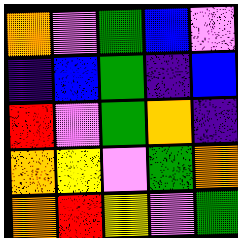[["orange", "violet", "green", "blue", "violet"], ["indigo", "blue", "green", "indigo", "blue"], ["red", "violet", "green", "orange", "indigo"], ["orange", "yellow", "violet", "green", "orange"], ["orange", "red", "yellow", "violet", "green"]]